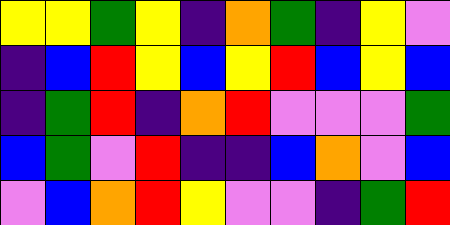[["yellow", "yellow", "green", "yellow", "indigo", "orange", "green", "indigo", "yellow", "violet"], ["indigo", "blue", "red", "yellow", "blue", "yellow", "red", "blue", "yellow", "blue"], ["indigo", "green", "red", "indigo", "orange", "red", "violet", "violet", "violet", "green"], ["blue", "green", "violet", "red", "indigo", "indigo", "blue", "orange", "violet", "blue"], ["violet", "blue", "orange", "red", "yellow", "violet", "violet", "indigo", "green", "red"]]